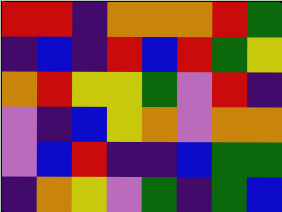[["red", "red", "indigo", "orange", "orange", "orange", "red", "green"], ["indigo", "blue", "indigo", "red", "blue", "red", "green", "yellow"], ["orange", "red", "yellow", "yellow", "green", "violet", "red", "indigo"], ["violet", "indigo", "blue", "yellow", "orange", "violet", "orange", "orange"], ["violet", "blue", "red", "indigo", "indigo", "blue", "green", "green"], ["indigo", "orange", "yellow", "violet", "green", "indigo", "green", "blue"]]